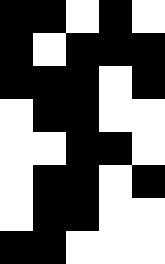[["black", "black", "white", "black", "white"], ["black", "white", "black", "black", "black"], ["black", "black", "black", "white", "black"], ["white", "black", "black", "white", "white"], ["white", "white", "black", "black", "white"], ["white", "black", "black", "white", "black"], ["white", "black", "black", "white", "white"], ["black", "black", "white", "white", "white"]]